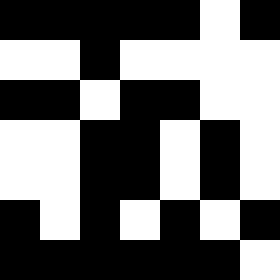[["black", "black", "black", "black", "black", "white", "black"], ["white", "white", "black", "white", "white", "white", "white"], ["black", "black", "white", "black", "black", "white", "white"], ["white", "white", "black", "black", "white", "black", "white"], ["white", "white", "black", "black", "white", "black", "white"], ["black", "white", "black", "white", "black", "white", "black"], ["black", "black", "black", "black", "black", "black", "white"]]